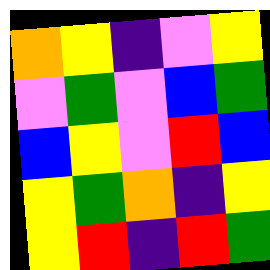[["orange", "yellow", "indigo", "violet", "yellow"], ["violet", "green", "violet", "blue", "green"], ["blue", "yellow", "violet", "red", "blue"], ["yellow", "green", "orange", "indigo", "yellow"], ["yellow", "red", "indigo", "red", "green"]]